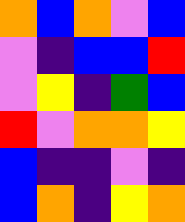[["orange", "blue", "orange", "violet", "blue"], ["violet", "indigo", "blue", "blue", "red"], ["violet", "yellow", "indigo", "green", "blue"], ["red", "violet", "orange", "orange", "yellow"], ["blue", "indigo", "indigo", "violet", "indigo"], ["blue", "orange", "indigo", "yellow", "orange"]]